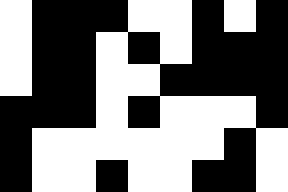[["white", "black", "black", "black", "white", "white", "black", "white", "black"], ["white", "black", "black", "white", "black", "white", "black", "black", "black"], ["white", "black", "black", "white", "white", "black", "black", "black", "black"], ["black", "black", "black", "white", "black", "white", "white", "white", "black"], ["black", "white", "white", "white", "white", "white", "white", "black", "white"], ["black", "white", "white", "black", "white", "white", "black", "black", "white"]]